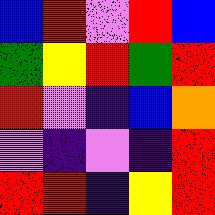[["blue", "red", "violet", "red", "blue"], ["green", "yellow", "red", "green", "red"], ["red", "violet", "indigo", "blue", "orange"], ["violet", "indigo", "violet", "indigo", "red"], ["red", "red", "indigo", "yellow", "red"]]